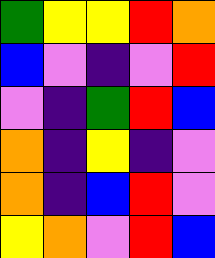[["green", "yellow", "yellow", "red", "orange"], ["blue", "violet", "indigo", "violet", "red"], ["violet", "indigo", "green", "red", "blue"], ["orange", "indigo", "yellow", "indigo", "violet"], ["orange", "indigo", "blue", "red", "violet"], ["yellow", "orange", "violet", "red", "blue"]]